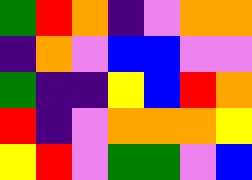[["green", "red", "orange", "indigo", "violet", "orange", "orange"], ["indigo", "orange", "violet", "blue", "blue", "violet", "violet"], ["green", "indigo", "indigo", "yellow", "blue", "red", "orange"], ["red", "indigo", "violet", "orange", "orange", "orange", "yellow"], ["yellow", "red", "violet", "green", "green", "violet", "blue"]]